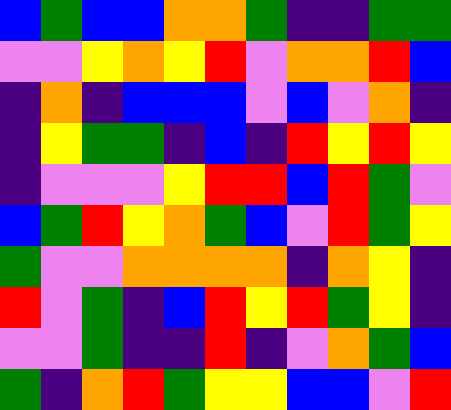[["blue", "green", "blue", "blue", "orange", "orange", "green", "indigo", "indigo", "green", "green"], ["violet", "violet", "yellow", "orange", "yellow", "red", "violet", "orange", "orange", "red", "blue"], ["indigo", "orange", "indigo", "blue", "blue", "blue", "violet", "blue", "violet", "orange", "indigo"], ["indigo", "yellow", "green", "green", "indigo", "blue", "indigo", "red", "yellow", "red", "yellow"], ["indigo", "violet", "violet", "violet", "yellow", "red", "red", "blue", "red", "green", "violet"], ["blue", "green", "red", "yellow", "orange", "green", "blue", "violet", "red", "green", "yellow"], ["green", "violet", "violet", "orange", "orange", "orange", "orange", "indigo", "orange", "yellow", "indigo"], ["red", "violet", "green", "indigo", "blue", "red", "yellow", "red", "green", "yellow", "indigo"], ["violet", "violet", "green", "indigo", "indigo", "red", "indigo", "violet", "orange", "green", "blue"], ["green", "indigo", "orange", "red", "green", "yellow", "yellow", "blue", "blue", "violet", "red"]]